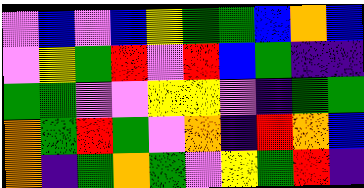[["violet", "blue", "violet", "blue", "yellow", "green", "green", "blue", "orange", "blue"], ["violet", "yellow", "green", "red", "violet", "red", "blue", "green", "indigo", "indigo"], ["green", "green", "violet", "violet", "yellow", "yellow", "violet", "indigo", "green", "green"], ["orange", "green", "red", "green", "violet", "orange", "indigo", "red", "orange", "blue"], ["orange", "indigo", "green", "orange", "green", "violet", "yellow", "green", "red", "indigo"]]